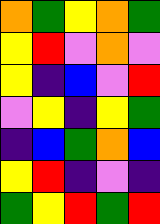[["orange", "green", "yellow", "orange", "green"], ["yellow", "red", "violet", "orange", "violet"], ["yellow", "indigo", "blue", "violet", "red"], ["violet", "yellow", "indigo", "yellow", "green"], ["indigo", "blue", "green", "orange", "blue"], ["yellow", "red", "indigo", "violet", "indigo"], ["green", "yellow", "red", "green", "red"]]